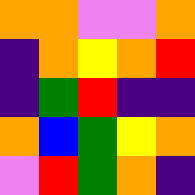[["orange", "orange", "violet", "violet", "orange"], ["indigo", "orange", "yellow", "orange", "red"], ["indigo", "green", "red", "indigo", "indigo"], ["orange", "blue", "green", "yellow", "orange"], ["violet", "red", "green", "orange", "indigo"]]